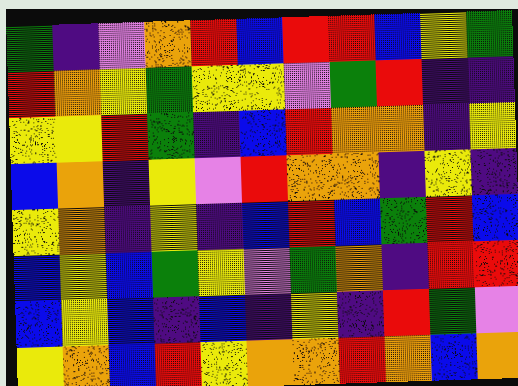[["green", "indigo", "violet", "orange", "red", "blue", "red", "red", "blue", "yellow", "green"], ["red", "orange", "yellow", "green", "yellow", "yellow", "violet", "green", "red", "indigo", "indigo"], ["yellow", "yellow", "red", "green", "indigo", "blue", "red", "orange", "orange", "indigo", "yellow"], ["blue", "orange", "indigo", "yellow", "violet", "red", "orange", "orange", "indigo", "yellow", "indigo"], ["yellow", "orange", "indigo", "yellow", "indigo", "blue", "red", "blue", "green", "red", "blue"], ["blue", "yellow", "blue", "green", "yellow", "violet", "green", "orange", "indigo", "red", "red"], ["blue", "yellow", "blue", "indigo", "blue", "indigo", "yellow", "indigo", "red", "green", "violet"], ["yellow", "orange", "blue", "red", "yellow", "orange", "orange", "red", "orange", "blue", "orange"]]